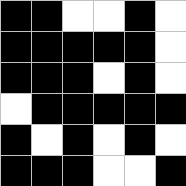[["black", "black", "white", "white", "black", "white"], ["black", "black", "black", "black", "black", "white"], ["black", "black", "black", "white", "black", "white"], ["white", "black", "black", "black", "black", "black"], ["black", "white", "black", "white", "black", "white"], ["black", "black", "black", "white", "white", "black"]]